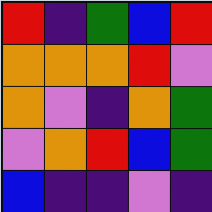[["red", "indigo", "green", "blue", "red"], ["orange", "orange", "orange", "red", "violet"], ["orange", "violet", "indigo", "orange", "green"], ["violet", "orange", "red", "blue", "green"], ["blue", "indigo", "indigo", "violet", "indigo"]]